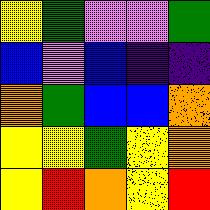[["yellow", "green", "violet", "violet", "green"], ["blue", "violet", "blue", "indigo", "indigo"], ["orange", "green", "blue", "blue", "orange"], ["yellow", "yellow", "green", "yellow", "orange"], ["yellow", "red", "orange", "yellow", "red"]]